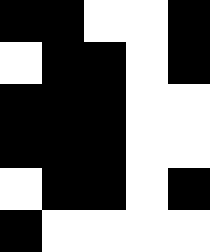[["black", "black", "white", "white", "black"], ["white", "black", "black", "white", "black"], ["black", "black", "black", "white", "white"], ["black", "black", "black", "white", "white"], ["white", "black", "black", "white", "black"], ["black", "white", "white", "white", "white"]]